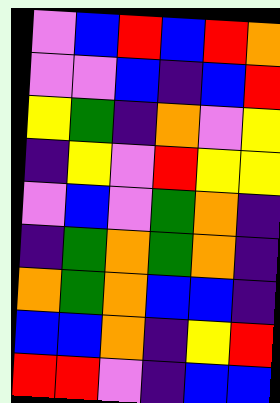[["violet", "blue", "red", "blue", "red", "orange"], ["violet", "violet", "blue", "indigo", "blue", "red"], ["yellow", "green", "indigo", "orange", "violet", "yellow"], ["indigo", "yellow", "violet", "red", "yellow", "yellow"], ["violet", "blue", "violet", "green", "orange", "indigo"], ["indigo", "green", "orange", "green", "orange", "indigo"], ["orange", "green", "orange", "blue", "blue", "indigo"], ["blue", "blue", "orange", "indigo", "yellow", "red"], ["red", "red", "violet", "indigo", "blue", "blue"]]